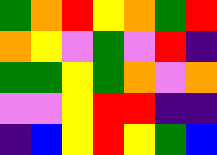[["green", "orange", "red", "yellow", "orange", "green", "red"], ["orange", "yellow", "violet", "green", "violet", "red", "indigo"], ["green", "green", "yellow", "green", "orange", "violet", "orange"], ["violet", "violet", "yellow", "red", "red", "indigo", "indigo"], ["indigo", "blue", "yellow", "red", "yellow", "green", "blue"]]